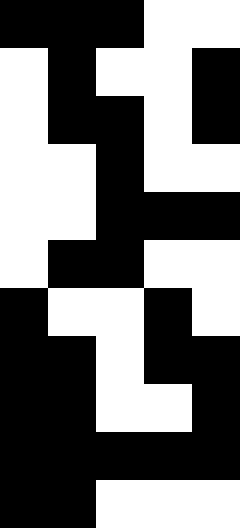[["black", "black", "black", "white", "white"], ["white", "black", "white", "white", "black"], ["white", "black", "black", "white", "black"], ["white", "white", "black", "white", "white"], ["white", "white", "black", "black", "black"], ["white", "black", "black", "white", "white"], ["black", "white", "white", "black", "white"], ["black", "black", "white", "black", "black"], ["black", "black", "white", "white", "black"], ["black", "black", "black", "black", "black"], ["black", "black", "white", "white", "white"]]